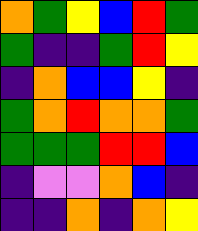[["orange", "green", "yellow", "blue", "red", "green"], ["green", "indigo", "indigo", "green", "red", "yellow"], ["indigo", "orange", "blue", "blue", "yellow", "indigo"], ["green", "orange", "red", "orange", "orange", "green"], ["green", "green", "green", "red", "red", "blue"], ["indigo", "violet", "violet", "orange", "blue", "indigo"], ["indigo", "indigo", "orange", "indigo", "orange", "yellow"]]